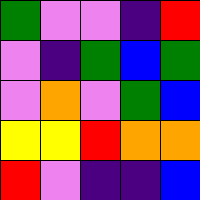[["green", "violet", "violet", "indigo", "red"], ["violet", "indigo", "green", "blue", "green"], ["violet", "orange", "violet", "green", "blue"], ["yellow", "yellow", "red", "orange", "orange"], ["red", "violet", "indigo", "indigo", "blue"]]